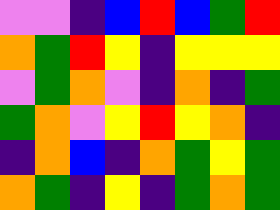[["violet", "violet", "indigo", "blue", "red", "blue", "green", "red"], ["orange", "green", "red", "yellow", "indigo", "yellow", "yellow", "yellow"], ["violet", "green", "orange", "violet", "indigo", "orange", "indigo", "green"], ["green", "orange", "violet", "yellow", "red", "yellow", "orange", "indigo"], ["indigo", "orange", "blue", "indigo", "orange", "green", "yellow", "green"], ["orange", "green", "indigo", "yellow", "indigo", "green", "orange", "green"]]